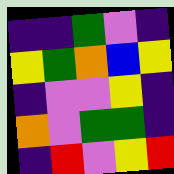[["indigo", "indigo", "green", "violet", "indigo"], ["yellow", "green", "orange", "blue", "yellow"], ["indigo", "violet", "violet", "yellow", "indigo"], ["orange", "violet", "green", "green", "indigo"], ["indigo", "red", "violet", "yellow", "red"]]